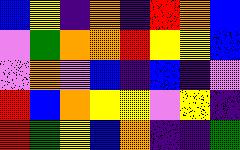[["blue", "yellow", "indigo", "orange", "indigo", "red", "orange", "blue"], ["violet", "green", "orange", "orange", "red", "yellow", "yellow", "blue"], ["violet", "orange", "violet", "blue", "indigo", "blue", "indigo", "violet"], ["red", "blue", "orange", "yellow", "yellow", "violet", "yellow", "indigo"], ["red", "green", "yellow", "blue", "orange", "indigo", "indigo", "green"]]